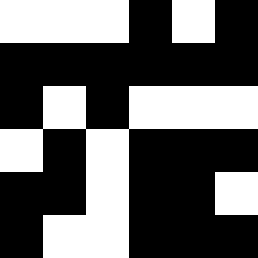[["white", "white", "white", "black", "white", "black"], ["black", "black", "black", "black", "black", "black"], ["black", "white", "black", "white", "white", "white"], ["white", "black", "white", "black", "black", "black"], ["black", "black", "white", "black", "black", "white"], ["black", "white", "white", "black", "black", "black"]]